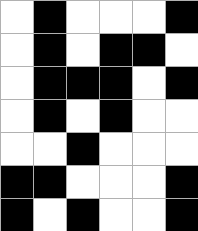[["white", "black", "white", "white", "white", "black"], ["white", "black", "white", "black", "black", "white"], ["white", "black", "black", "black", "white", "black"], ["white", "black", "white", "black", "white", "white"], ["white", "white", "black", "white", "white", "white"], ["black", "black", "white", "white", "white", "black"], ["black", "white", "black", "white", "white", "black"]]